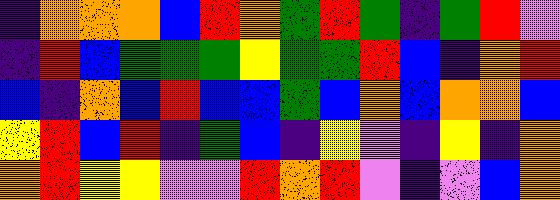[["indigo", "orange", "orange", "orange", "blue", "red", "orange", "green", "red", "green", "indigo", "green", "red", "violet"], ["indigo", "red", "blue", "green", "green", "green", "yellow", "green", "green", "red", "blue", "indigo", "orange", "red"], ["blue", "indigo", "orange", "blue", "red", "blue", "blue", "green", "blue", "orange", "blue", "orange", "orange", "blue"], ["yellow", "red", "blue", "red", "indigo", "green", "blue", "indigo", "yellow", "violet", "indigo", "yellow", "indigo", "orange"], ["orange", "red", "yellow", "yellow", "violet", "violet", "red", "orange", "red", "violet", "indigo", "violet", "blue", "orange"]]